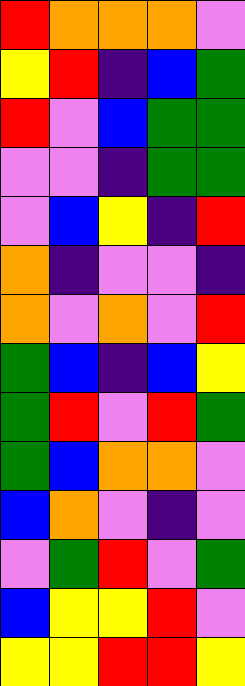[["red", "orange", "orange", "orange", "violet"], ["yellow", "red", "indigo", "blue", "green"], ["red", "violet", "blue", "green", "green"], ["violet", "violet", "indigo", "green", "green"], ["violet", "blue", "yellow", "indigo", "red"], ["orange", "indigo", "violet", "violet", "indigo"], ["orange", "violet", "orange", "violet", "red"], ["green", "blue", "indigo", "blue", "yellow"], ["green", "red", "violet", "red", "green"], ["green", "blue", "orange", "orange", "violet"], ["blue", "orange", "violet", "indigo", "violet"], ["violet", "green", "red", "violet", "green"], ["blue", "yellow", "yellow", "red", "violet"], ["yellow", "yellow", "red", "red", "yellow"]]